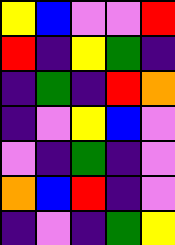[["yellow", "blue", "violet", "violet", "red"], ["red", "indigo", "yellow", "green", "indigo"], ["indigo", "green", "indigo", "red", "orange"], ["indigo", "violet", "yellow", "blue", "violet"], ["violet", "indigo", "green", "indigo", "violet"], ["orange", "blue", "red", "indigo", "violet"], ["indigo", "violet", "indigo", "green", "yellow"]]